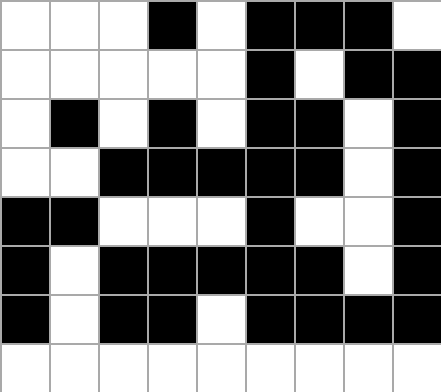[["white", "white", "white", "black", "white", "black", "black", "black", "white"], ["white", "white", "white", "white", "white", "black", "white", "black", "black"], ["white", "black", "white", "black", "white", "black", "black", "white", "black"], ["white", "white", "black", "black", "black", "black", "black", "white", "black"], ["black", "black", "white", "white", "white", "black", "white", "white", "black"], ["black", "white", "black", "black", "black", "black", "black", "white", "black"], ["black", "white", "black", "black", "white", "black", "black", "black", "black"], ["white", "white", "white", "white", "white", "white", "white", "white", "white"]]